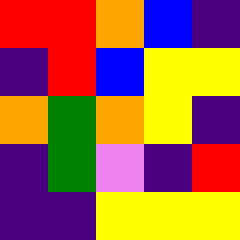[["red", "red", "orange", "blue", "indigo"], ["indigo", "red", "blue", "yellow", "yellow"], ["orange", "green", "orange", "yellow", "indigo"], ["indigo", "green", "violet", "indigo", "red"], ["indigo", "indigo", "yellow", "yellow", "yellow"]]